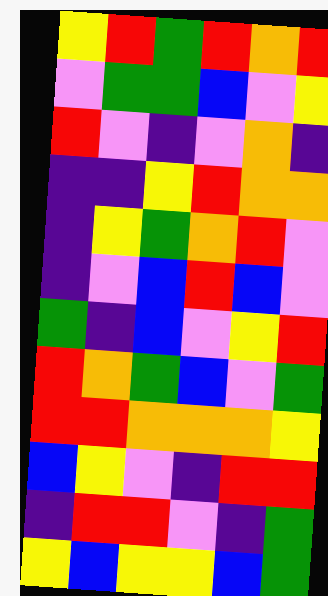[["yellow", "red", "green", "red", "orange", "red"], ["violet", "green", "green", "blue", "violet", "yellow"], ["red", "violet", "indigo", "violet", "orange", "indigo"], ["indigo", "indigo", "yellow", "red", "orange", "orange"], ["indigo", "yellow", "green", "orange", "red", "violet"], ["indigo", "violet", "blue", "red", "blue", "violet"], ["green", "indigo", "blue", "violet", "yellow", "red"], ["red", "orange", "green", "blue", "violet", "green"], ["red", "red", "orange", "orange", "orange", "yellow"], ["blue", "yellow", "violet", "indigo", "red", "red"], ["indigo", "red", "red", "violet", "indigo", "green"], ["yellow", "blue", "yellow", "yellow", "blue", "green"]]